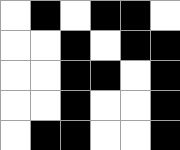[["white", "black", "white", "black", "black", "white"], ["white", "white", "black", "white", "black", "black"], ["white", "white", "black", "black", "white", "black"], ["white", "white", "black", "white", "white", "black"], ["white", "black", "black", "white", "white", "black"]]